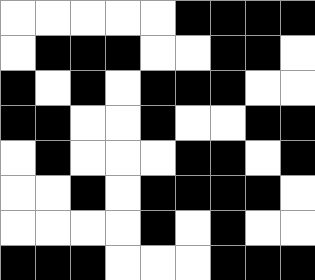[["white", "white", "white", "white", "white", "black", "black", "black", "black"], ["white", "black", "black", "black", "white", "white", "black", "black", "white"], ["black", "white", "black", "white", "black", "black", "black", "white", "white"], ["black", "black", "white", "white", "black", "white", "white", "black", "black"], ["white", "black", "white", "white", "white", "black", "black", "white", "black"], ["white", "white", "black", "white", "black", "black", "black", "black", "white"], ["white", "white", "white", "white", "black", "white", "black", "white", "white"], ["black", "black", "black", "white", "white", "white", "black", "black", "black"]]